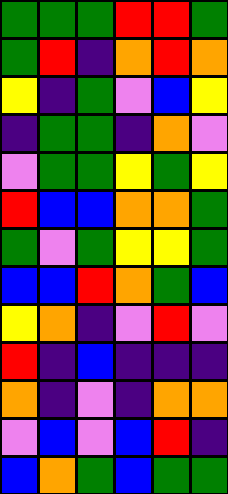[["green", "green", "green", "red", "red", "green"], ["green", "red", "indigo", "orange", "red", "orange"], ["yellow", "indigo", "green", "violet", "blue", "yellow"], ["indigo", "green", "green", "indigo", "orange", "violet"], ["violet", "green", "green", "yellow", "green", "yellow"], ["red", "blue", "blue", "orange", "orange", "green"], ["green", "violet", "green", "yellow", "yellow", "green"], ["blue", "blue", "red", "orange", "green", "blue"], ["yellow", "orange", "indigo", "violet", "red", "violet"], ["red", "indigo", "blue", "indigo", "indigo", "indigo"], ["orange", "indigo", "violet", "indigo", "orange", "orange"], ["violet", "blue", "violet", "blue", "red", "indigo"], ["blue", "orange", "green", "blue", "green", "green"]]